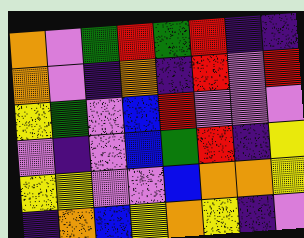[["orange", "violet", "green", "red", "green", "red", "indigo", "indigo"], ["orange", "violet", "indigo", "orange", "indigo", "red", "violet", "red"], ["yellow", "green", "violet", "blue", "red", "violet", "violet", "violet"], ["violet", "indigo", "violet", "blue", "green", "red", "indigo", "yellow"], ["yellow", "yellow", "violet", "violet", "blue", "orange", "orange", "yellow"], ["indigo", "orange", "blue", "yellow", "orange", "yellow", "indigo", "violet"]]